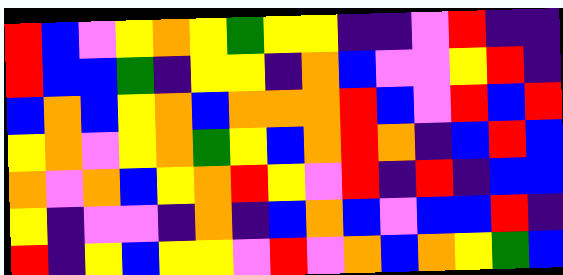[["red", "blue", "violet", "yellow", "orange", "yellow", "green", "yellow", "yellow", "indigo", "indigo", "violet", "red", "indigo", "indigo"], ["red", "blue", "blue", "green", "indigo", "yellow", "yellow", "indigo", "orange", "blue", "violet", "violet", "yellow", "red", "indigo"], ["blue", "orange", "blue", "yellow", "orange", "blue", "orange", "orange", "orange", "red", "blue", "violet", "red", "blue", "red"], ["yellow", "orange", "violet", "yellow", "orange", "green", "yellow", "blue", "orange", "red", "orange", "indigo", "blue", "red", "blue"], ["orange", "violet", "orange", "blue", "yellow", "orange", "red", "yellow", "violet", "red", "indigo", "red", "indigo", "blue", "blue"], ["yellow", "indigo", "violet", "violet", "indigo", "orange", "indigo", "blue", "orange", "blue", "violet", "blue", "blue", "red", "indigo"], ["red", "indigo", "yellow", "blue", "yellow", "yellow", "violet", "red", "violet", "orange", "blue", "orange", "yellow", "green", "blue"]]